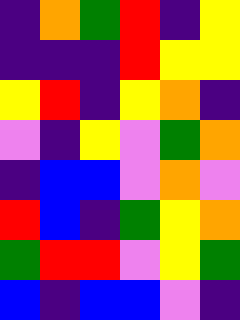[["indigo", "orange", "green", "red", "indigo", "yellow"], ["indigo", "indigo", "indigo", "red", "yellow", "yellow"], ["yellow", "red", "indigo", "yellow", "orange", "indigo"], ["violet", "indigo", "yellow", "violet", "green", "orange"], ["indigo", "blue", "blue", "violet", "orange", "violet"], ["red", "blue", "indigo", "green", "yellow", "orange"], ["green", "red", "red", "violet", "yellow", "green"], ["blue", "indigo", "blue", "blue", "violet", "indigo"]]